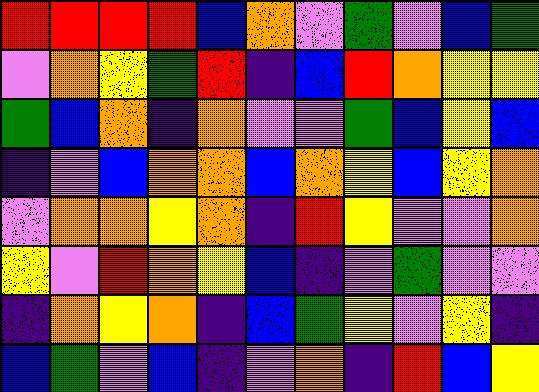[["red", "red", "red", "red", "blue", "orange", "violet", "green", "violet", "blue", "green"], ["violet", "orange", "yellow", "green", "red", "indigo", "blue", "red", "orange", "yellow", "yellow"], ["green", "blue", "orange", "indigo", "orange", "violet", "violet", "green", "blue", "yellow", "blue"], ["indigo", "violet", "blue", "orange", "orange", "blue", "orange", "yellow", "blue", "yellow", "orange"], ["violet", "orange", "orange", "yellow", "orange", "indigo", "red", "yellow", "violet", "violet", "orange"], ["yellow", "violet", "red", "orange", "yellow", "blue", "indigo", "violet", "green", "violet", "violet"], ["indigo", "orange", "yellow", "orange", "indigo", "blue", "green", "yellow", "violet", "yellow", "indigo"], ["blue", "green", "violet", "blue", "indigo", "violet", "orange", "indigo", "red", "blue", "yellow"]]